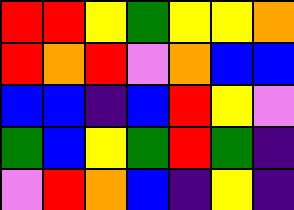[["red", "red", "yellow", "green", "yellow", "yellow", "orange"], ["red", "orange", "red", "violet", "orange", "blue", "blue"], ["blue", "blue", "indigo", "blue", "red", "yellow", "violet"], ["green", "blue", "yellow", "green", "red", "green", "indigo"], ["violet", "red", "orange", "blue", "indigo", "yellow", "indigo"]]